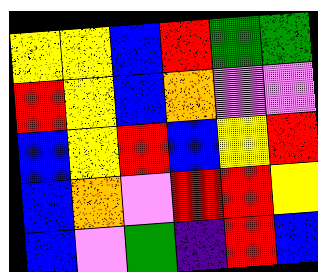[["yellow", "yellow", "blue", "red", "green", "green"], ["red", "yellow", "blue", "orange", "violet", "violet"], ["blue", "yellow", "red", "blue", "yellow", "red"], ["blue", "orange", "violet", "red", "red", "yellow"], ["blue", "violet", "green", "indigo", "red", "blue"]]